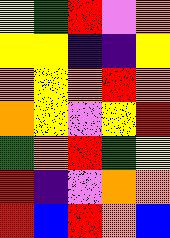[["yellow", "green", "red", "violet", "orange"], ["yellow", "yellow", "indigo", "indigo", "yellow"], ["orange", "yellow", "orange", "red", "orange"], ["orange", "yellow", "violet", "yellow", "red"], ["green", "orange", "red", "green", "yellow"], ["red", "indigo", "violet", "orange", "orange"], ["red", "blue", "red", "orange", "blue"]]